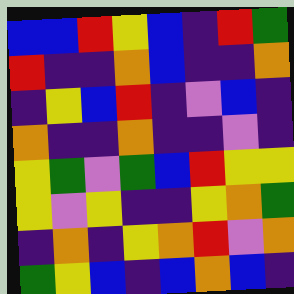[["blue", "blue", "red", "yellow", "blue", "indigo", "red", "green"], ["red", "indigo", "indigo", "orange", "blue", "indigo", "indigo", "orange"], ["indigo", "yellow", "blue", "red", "indigo", "violet", "blue", "indigo"], ["orange", "indigo", "indigo", "orange", "indigo", "indigo", "violet", "indigo"], ["yellow", "green", "violet", "green", "blue", "red", "yellow", "yellow"], ["yellow", "violet", "yellow", "indigo", "indigo", "yellow", "orange", "green"], ["indigo", "orange", "indigo", "yellow", "orange", "red", "violet", "orange"], ["green", "yellow", "blue", "indigo", "blue", "orange", "blue", "indigo"]]